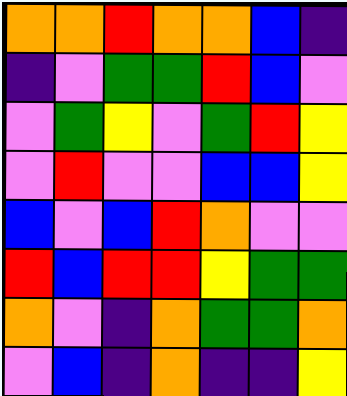[["orange", "orange", "red", "orange", "orange", "blue", "indigo"], ["indigo", "violet", "green", "green", "red", "blue", "violet"], ["violet", "green", "yellow", "violet", "green", "red", "yellow"], ["violet", "red", "violet", "violet", "blue", "blue", "yellow"], ["blue", "violet", "blue", "red", "orange", "violet", "violet"], ["red", "blue", "red", "red", "yellow", "green", "green"], ["orange", "violet", "indigo", "orange", "green", "green", "orange"], ["violet", "blue", "indigo", "orange", "indigo", "indigo", "yellow"]]